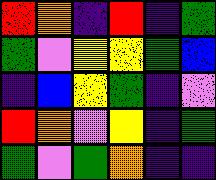[["red", "orange", "indigo", "red", "indigo", "green"], ["green", "violet", "yellow", "yellow", "green", "blue"], ["indigo", "blue", "yellow", "green", "indigo", "violet"], ["red", "orange", "violet", "yellow", "indigo", "green"], ["green", "violet", "green", "orange", "indigo", "indigo"]]